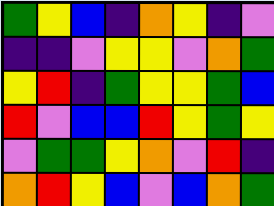[["green", "yellow", "blue", "indigo", "orange", "yellow", "indigo", "violet"], ["indigo", "indigo", "violet", "yellow", "yellow", "violet", "orange", "green"], ["yellow", "red", "indigo", "green", "yellow", "yellow", "green", "blue"], ["red", "violet", "blue", "blue", "red", "yellow", "green", "yellow"], ["violet", "green", "green", "yellow", "orange", "violet", "red", "indigo"], ["orange", "red", "yellow", "blue", "violet", "blue", "orange", "green"]]